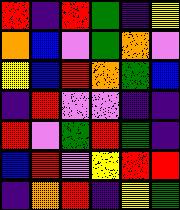[["red", "indigo", "red", "green", "indigo", "yellow"], ["orange", "blue", "violet", "green", "orange", "violet"], ["yellow", "blue", "red", "orange", "green", "blue"], ["indigo", "red", "violet", "violet", "indigo", "indigo"], ["red", "violet", "green", "red", "green", "indigo"], ["blue", "red", "violet", "yellow", "red", "red"], ["indigo", "orange", "red", "indigo", "yellow", "green"]]